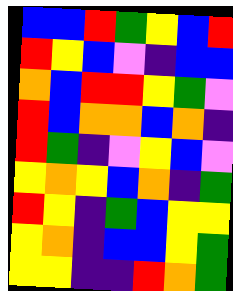[["blue", "blue", "red", "green", "yellow", "blue", "red"], ["red", "yellow", "blue", "violet", "indigo", "blue", "blue"], ["orange", "blue", "red", "red", "yellow", "green", "violet"], ["red", "blue", "orange", "orange", "blue", "orange", "indigo"], ["red", "green", "indigo", "violet", "yellow", "blue", "violet"], ["yellow", "orange", "yellow", "blue", "orange", "indigo", "green"], ["red", "yellow", "indigo", "green", "blue", "yellow", "yellow"], ["yellow", "orange", "indigo", "blue", "blue", "yellow", "green"], ["yellow", "yellow", "indigo", "indigo", "red", "orange", "green"]]